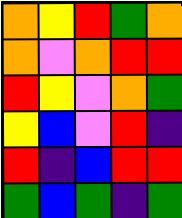[["orange", "yellow", "red", "green", "orange"], ["orange", "violet", "orange", "red", "red"], ["red", "yellow", "violet", "orange", "green"], ["yellow", "blue", "violet", "red", "indigo"], ["red", "indigo", "blue", "red", "red"], ["green", "blue", "green", "indigo", "green"]]